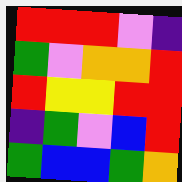[["red", "red", "red", "violet", "indigo"], ["green", "violet", "orange", "orange", "red"], ["red", "yellow", "yellow", "red", "red"], ["indigo", "green", "violet", "blue", "red"], ["green", "blue", "blue", "green", "orange"]]